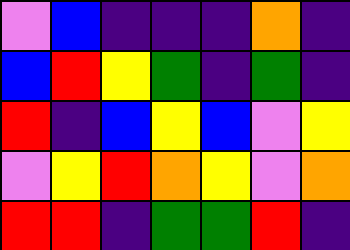[["violet", "blue", "indigo", "indigo", "indigo", "orange", "indigo"], ["blue", "red", "yellow", "green", "indigo", "green", "indigo"], ["red", "indigo", "blue", "yellow", "blue", "violet", "yellow"], ["violet", "yellow", "red", "orange", "yellow", "violet", "orange"], ["red", "red", "indigo", "green", "green", "red", "indigo"]]